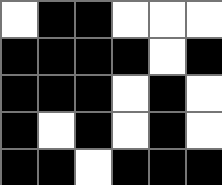[["white", "black", "black", "white", "white", "white"], ["black", "black", "black", "black", "white", "black"], ["black", "black", "black", "white", "black", "white"], ["black", "white", "black", "white", "black", "white"], ["black", "black", "white", "black", "black", "black"]]